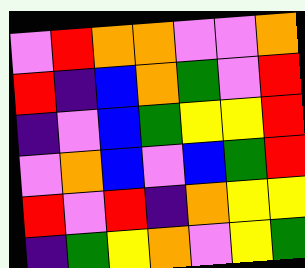[["violet", "red", "orange", "orange", "violet", "violet", "orange"], ["red", "indigo", "blue", "orange", "green", "violet", "red"], ["indigo", "violet", "blue", "green", "yellow", "yellow", "red"], ["violet", "orange", "blue", "violet", "blue", "green", "red"], ["red", "violet", "red", "indigo", "orange", "yellow", "yellow"], ["indigo", "green", "yellow", "orange", "violet", "yellow", "green"]]